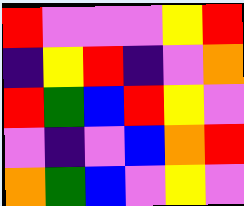[["red", "violet", "violet", "violet", "yellow", "red"], ["indigo", "yellow", "red", "indigo", "violet", "orange"], ["red", "green", "blue", "red", "yellow", "violet"], ["violet", "indigo", "violet", "blue", "orange", "red"], ["orange", "green", "blue", "violet", "yellow", "violet"]]